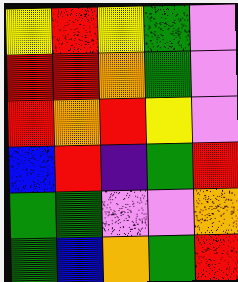[["yellow", "red", "yellow", "green", "violet"], ["red", "red", "orange", "green", "violet"], ["red", "orange", "red", "yellow", "violet"], ["blue", "red", "indigo", "green", "red"], ["green", "green", "violet", "violet", "orange"], ["green", "blue", "orange", "green", "red"]]